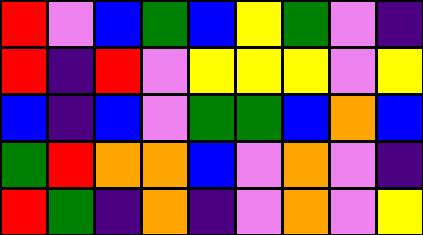[["red", "violet", "blue", "green", "blue", "yellow", "green", "violet", "indigo"], ["red", "indigo", "red", "violet", "yellow", "yellow", "yellow", "violet", "yellow"], ["blue", "indigo", "blue", "violet", "green", "green", "blue", "orange", "blue"], ["green", "red", "orange", "orange", "blue", "violet", "orange", "violet", "indigo"], ["red", "green", "indigo", "orange", "indigo", "violet", "orange", "violet", "yellow"]]